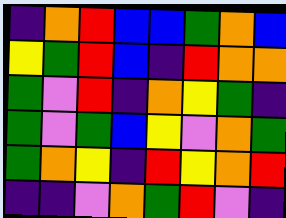[["indigo", "orange", "red", "blue", "blue", "green", "orange", "blue"], ["yellow", "green", "red", "blue", "indigo", "red", "orange", "orange"], ["green", "violet", "red", "indigo", "orange", "yellow", "green", "indigo"], ["green", "violet", "green", "blue", "yellow", "violet", "orange", "green"], ["green", "orange", "yellow", "indigo", "red", "yellow", "orange", "red"], ["indigo", "indigo", "violet", "orange", "green", "red", "violet", "indigo"]]